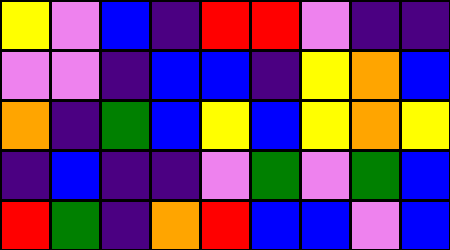[["yellow", "violet", "blue", "indigo", "red", "red", "violet", "indigo", "indigo"], ["violet", "violet", "indigo", "blue", "blue", "indigo", "yellow", "orange", "blue"], ["orange", "indigo", "green", "blue", "yellow", "blue", "yellow", "orange", "yellow"], ["indigo", "blue", "indigo", "indigo", "violet", "green", "violet", "green", "blue"], ["red", "green", "indigo", "orange", "red", "blue", "blue", "violet", "blue"]]